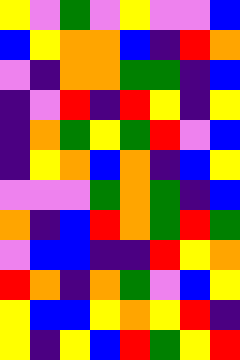[["yellow", "violet", "green", "violet", "yellow", "violet", "violet", "blue"], ["blue", "yellow", "orange", "orange", "blue", "indigo", "red", "orange"], ["violet", "indigo", "orange", "orange", "green", "green", "indigo", "blue"], ["indigo", "violet", "red", "indigo", "red", "yellow", "indigo", "yellow"], ["indigo", "orange", "green", "yellow", "green", "red", "violet", "blue"], ["indigo", "yellow", "orange", "blue", "orange", "indigo", "blue", "yellow"], ["violet", "violet", "violet", "green", "orange", "green", "indigo", "blue"], ["orange", "indigo", "blue", "red", "orange", "green", "red", "green"], ["violet", "blue", "blue", "indigo", "indigo", "red", "yellow", "orange"], ["red", "orange", "indigo", "orange", "green", "violet", "blue", "yellow"], ["yellow", "blue", "blue", "yellow", "orange", "yellow", "red", "indigo"], ["yellow", "indigo", "yellow", "blue", "red", "green", "yellow", "red"]]